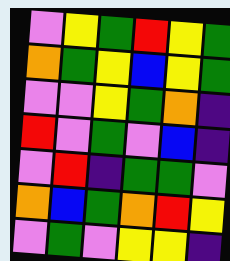[["violet", "yellow", "green", "red", "yellow", "green"], ["orange", "green", "yellow", "blue", "yellow", "green"], ["violet", "violet", "yellow", "green", "orange", "indigo"], ["red", "violet", "green", "violet", "blue", "indigo"], ["violet", "red", "indigo", "green", "green", "violet"], ["orange", "blue", "green", "orange", "red", "yellow"], ["violet", "green", "violet", "yellow", "yellow", "indigo"]]